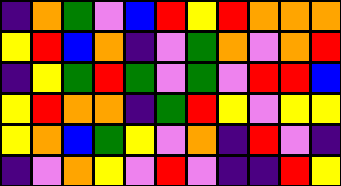[["indigo", "orange", "green", "violet", "blue", "red", "yellow", "red", "orange", "orange", "orange"], ["yellow", "red", "blue", "orange", "indigo", "violet", "green", "orange", "violet", "orange", "red"], ["indigo", "yellow", "green", "red", "green", "violet", "green", "violet", "red", "red", "blue"], ["yellow", "red", "orange", "orange", "indigo", "green", "red", "yellow", "violet", "yellow", "yellow"], ["yellow", "orange", "blue", "green", "yellow", "violet", "orange", "indigo", "red", "violet", "indigo"], ["indigo", "violet", "orange", "yellow", "violet", "red", "violet", "indigo", "indigo", "red", "yellow"]]